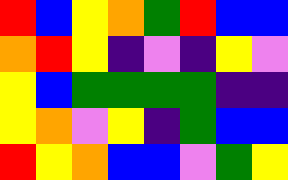[["red", "blue", "yellow", "orange", "green", "red", "blue", "blue"], ["orange", "red", "yellow", "indigo", "violet", "indigo", "yellow", "violet"], ["yellow", "blue", "green", "green", "green", "green", "indigo", "indigo"], ["yellow", "orange", "violet", "yellow", "indigo", "green", "blue", "blue"], ["red", "yellow", "orange", "blue", "blue", "violet", "green", "yellow"]]